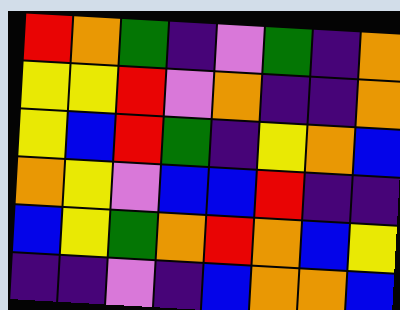[["red", "orange", "green", "indigo", "violet", "green", "indigo", "orange"], ["yellow", "yellow", "red", "violet", "orange", "indigo", "indigo", "orange"], ["yellow", "blue", "red", "green", "indigo", "yellow", "orange", "blue"], ["orange", "yellow", "violet", "blue", "blue", "red", "indigo", "indigo"], ["blue", "yellow", "green", "orange", "red", "orange", "blue", "yellow"], ["indigo", "indigo", "violet", "indigo", "blue", "orange", "orange", "blue"]]